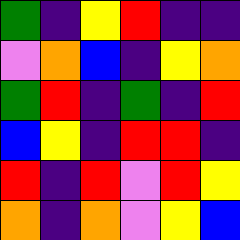[["green", "indigo", "yellow", "red", "indigo", "indigo"], ["violet", "orange", "blue", "indigo", "yellow", "orange"], ["green", "red", "indigo", "green", "indigo", "red"], ["blue", "yellow", "indigo", "red", "red", "indigo"], ["red", "indigo", "red", "violet", "red", "yellow"], ["orange", "indigo", "orange", "violet", "yellow", "blue"]]